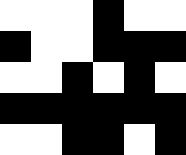[["white", "white", "white", "black", "white", "white"], ["black", "white", "white", "black", "black", "black"], ["white", "white", "black", "white", "black", "white"], ["black", "black", "black", "black", "black", "black"], ["white", "white", "black", "black", "white", "black"]]